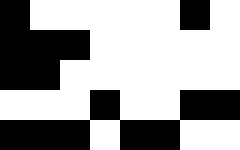[["black", "white", "white", "white", "white", "white", "black", "white"], ["black", "black", "black", "white", "white", "white", "white", "white"], ["black", "black", "white", "white", "white", "white", "white", "white"], ["white", "white", "white", "black", "white", "white", "black", "black"], ["black", "black", "black", "white", "black", "black", "white", "white"]]